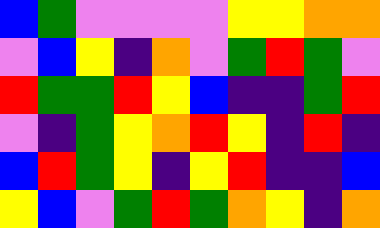[["blue", "green", "violet", "violet", "violet", "violet", "yellow", "yellow", "orange", "orange"], ["violet", "blue", "yellow", "indigo", "orange", "violet", "green", "red", "green", "violet"], ["red", "green", "green", "red", "yellow", "blue", "indigo", "indigo", "green", "red"], ["violet", "indigo", "green", "yellow", "orange", "red", "yellow", "indigo", "red", "indigo"], ["blue", "red", "green", "yellow", "indigo", "yellow", "red", "indigo", "indigo", "blue"], ["yellow", "blue", "violet", "green", "red", "green", "orange", "yellow", "indigo", "orange"]]